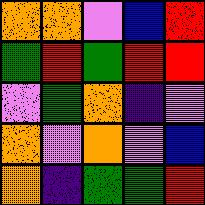[["orange", "orange", "violet", "blue", "red"], ["green", "red", "green", "red", "red"], ["violet", "green", "orange", "indigo", "violet"], ["orange", "violet", "orange", "violet", "blue"], ["orange", "indigo", "green", "green", "red"]]